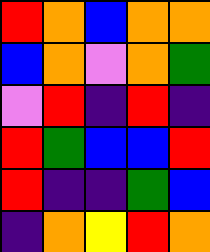[["red", "orange", "blue", "orange", "orange"], ["blue", "orange", "violet", "orange", "green"], ["violet", "red", "indigo", "red", "indigo"], ["red", "green", "blue", "blue", "red"], ["red", "indigo", "indigo", "green", "blue"], ["indigo", "orange", "yellow", "red", "orange"]]